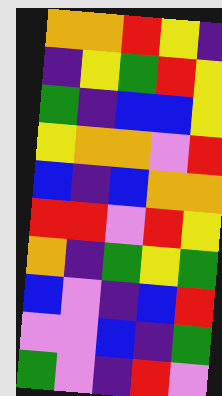[["orange", "orange", "red", "yellow", "indigo"], ["indigo", "yellow", "green", "red", "yellow"], ["green", "indigo", "blue", "blue", "yellow"], ["yellow", "orange", "orange", "violet", "red"], ["blue", "indigo", "blue", "orange", "orange"], ["red", "red", "violet", "red", "yellow"], ["orange", "indigo", "green", "yellow", "green"], ["blue", "violet", "indigo", "blue", "red"], ["violet", "violet", "blue", "indigo", "green"], ["green", "violet", "indigo", "red", "violet"]]